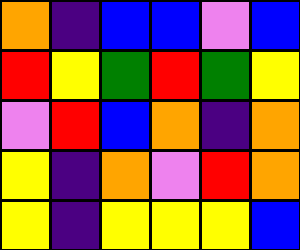[["orange", "indigo", "blue", "blue", "violet", "blue"], ["red", "yellow", "green", "red", "green", "yellow"], ["violet", "red", "blue", "orange", "indigo", "orange"], ["yellow", "indigo", "orange", "violet", "red", "orange"], ["yellow", "indigo", "yellow", "yellow", "yellow", "blue"]]